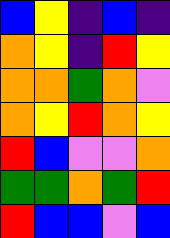[["blue", "yellow", "indigo", "blue", "indigo"], ["orange", "yellow", "indigo", "red", "yellow"], ["orange", "orange", "green", "orange", "violet"], ["orange", "yellow", "red", "orange", "yellow"], ["red", "blue", "violet", "violet", "orange"], ["green", "green", "orange", "green", "red"], ["red", "blue", "blue", "violet", "blue"]]